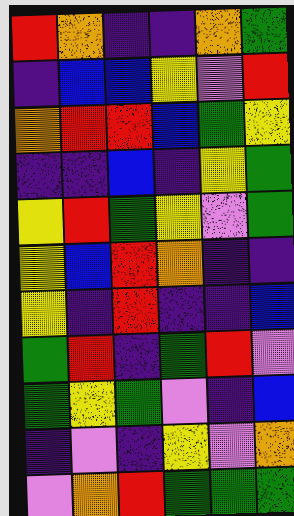[["red", "orange", "indigo", "indigo", "orange", "green"], ["indigo", "blue", "blue", "yellow", "violet", "red"], ["orange", "red", "red", "blue", "green", "yellow"], ["indigo", "indigo", "blue", "indigo", "yellow", "green"], ["yellow", "red", "green", "yellow", "violet", "green"], ["yellow", "blue", "red", "orange", "indigo", "indigo"], ["yellow", "indigo", "red", "indigo", "indigo", "blue"], ["green", "red", "indigo", "green", "red", "violet"], ["green", "yellow", "green", "violet", "indigo", "blue"], ["indigo", "violet", "indigo", "yellow", "violet", "orange"], ["violet", "orange", "red", "green", "green", "green"]]